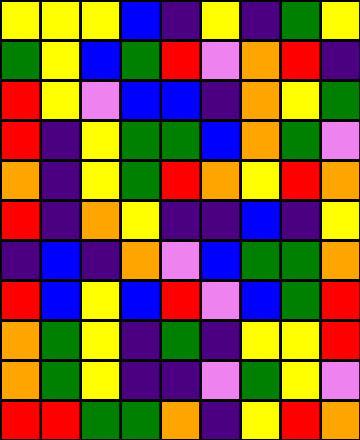[["yellow", "yellow", "yellow", "blue", "indigo", "yellow", "indigo", "green", "yellow"], ["green", "yellow", "blue", "green", "red", "violet", "orange", "red", "indigo"], ["red", "yellow", "violet", "blue", "blue", "indigo", "orange", "yellow", "green"], ["red", "indigo", "yellow", "green", "green", "blue", "orange", "green", "violet"], ["orange", "indigo", "yellow", "green", "red", "orange", "yellow", "red", "orange"], ["red", "indigo", "orange", "yellow", "indigo", "indigo", "blue", "indigo", "yellow"], ["indigo", "blue", "indigo", "orange", "violet", "blue", "green", "green", "orange"], ["red", "blue", "yellow", "blue", "red", "violet", "blue", "green", "red"], ["orange", "green", "yellow", "indigo", "green", "indigo", "yellow", "yellow", "red"], ["orange", "green", "yellow", "indigo", "indigo", "violet", "green", "yellow", "violet"], ["red", "red", "green", "green", "orange", "indigo", "yellow", "red", "orange"]]